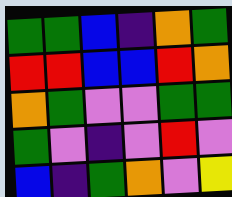[["green", "green", "blue", "indigo", "orange", "green"], ["red", "red", "blue", "blue", "red", "orange"], ["orange", "green", "violet", "violet", "green", "green"], ["green", "violet", "indigo", "violet", "red", "violet"], ["blue", "indigo", "green", "orange", "violet", "yellow"]]